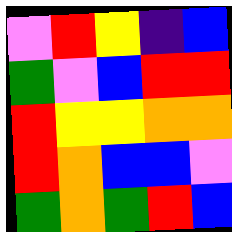[["violet", "red", "yellow", "indigo", "blue"], ["green", "violet", "blue", "red", "red"], ["red", "yellow", "yellow", "orange", "orange"], ["red", "orange", "blue", "blue", "violet"], ["green", "orange", "green", "red", "blue"]]